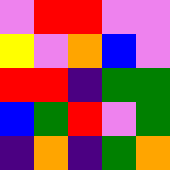[["violet", "red", "red", "violet", "violet"], ["yellow", "violet", "orange", "blue", "violet"], ["red", "red", "indigo", "green", "green"], ["blue", "green", "red", "violet", "green"], ["indigo", "orange", "indigo", "green", "orange"]]